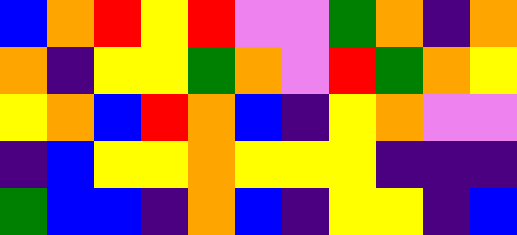[["blue", "orange", "red", "yellow", "red", "violet", "violet", "green", "orange", "indigo", "orange"], ["orange", "indigo", "yellow", "yellow", "green", "orange", "violet", "red", "green", "orange", "yellow"], ["yellow", "orange", "blue", "red", "orange", "blue", "indigo", "yellow", "orange", "violet", "violet"], ["indigo", "blue", "yellow", "yellow", "orange", "yellow", "yellow", "yellow", "indigo", "indigo", "indigo"], ["green", "blue", "blue", "indigo", "orange", "blue", "indigo", "yellow", "yellow", "indigo", "blue"]]